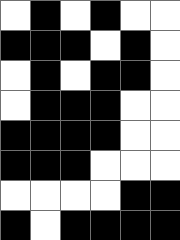[["white", "black", "white", "black", "white", "white"], ["black", "black", "black", "white", "black", "white"], ["white", "black", "white", "black", "black", "white"], ["white", "black", "black", "black", "white", "white"], ["black", "black", "black", "black", "white", "white"], ["black", "black", "black", "white", "white", "white"], ["white", "white", "white", "white", "black", "black"], ["black", "white", "black", "black", "black", "black"]]